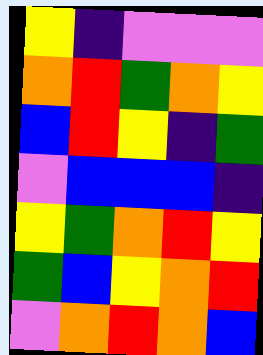[["yellow", "indigo", "violet", "violet", "violet"], ["orange", "red", "green", "orange", "yellow"], ["blue", "red", "yellow", "indigo", "green"], ["violet", "blue", "blue", "blue", "indigo"], ["yellow", "green", "orange", "red", "yellow"], ["green", "blue", "yellow", "orange", "red"], ["violet", "orange", "red", "orange", "blue"]]